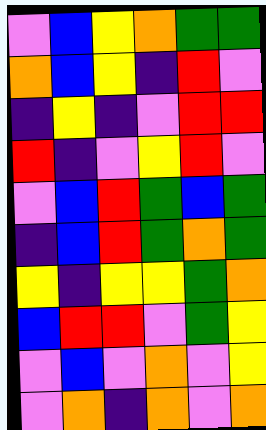[["violet", "blue", "yellow", "orange", "green", "green"], ["orange", "blue", "yellow", "indigo", "red", "violet"], ["indigo", "yellow", "indigo", "violet", "red", "red"], ["red", "indigo", "violet", "yellow", "red", "violet"], ["violet", "blue", "red", "green", "blue", "green"], ["indigo", "blue", "red", "green", "orange", "green"], ["yellow", "indigo", "yellow", "yellow", "green", "orange"], ["blue", "red", "red", "violet", "green", "yellow"], ["violet", "blue", "violet", "orange", "violet", "yellow"], ["violet", "orange", "indigo", "orange", "violet", "orange"]]